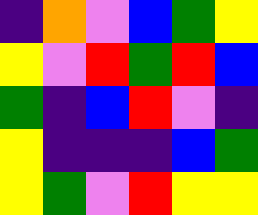[["indigo", "orange", "violet", "blue", "green", "yellow"], ["yellow", "violet", "red", "green", "red", "blue"], ["green", "indigo", "blue", "red", "violet", "indigo"], ["yellow", "indigo", "indigo", "indigo", "blue", "green"], ["yellow", "green", "violet", "red", "yellow", "yellow"]]